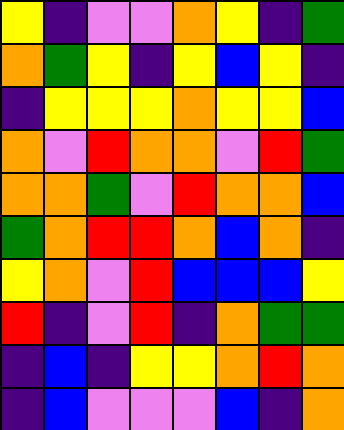[["yellow", "indigo", "violet", "violet", "orange", "yellow", "indigo", "green"], ["orange", "green", "yellow", "indigo", "yellow", "blue", "yellow", "indigo"], ["indigo", "yellow", "yellow", "yellow", "orange", "yellow", "yellow", "blue"], ["orange", "violet", "red", "orange", "orange", "violet", "red", "green"], ["orange", "orange", "green", "violet", "red", "orange", "orange", "blue"], ["green", "orange", "red", "red", "orange", "blue", "orange", "indigo"], ["yellow", "orange", "violet", "red", "blue", "blue", "blue", "yellow"], ["red", "indigo", "violet", "red", "indigo", "orange", "green", "green"], ["indigo", "blue", "indigo", "yellow", "yellow", "orange", "red", "orange"], ["indigo", "blue", "violet", "violet", "violet", "blue", "indigo", "orange"]]